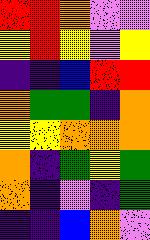[["red", "red", "orange", "violet", "violet"], ["yellow", "red", "yellow", "violet", "yellow"], ["indigo", "indigo", "blue", "red", "red"], ["orange", "green", "green", "indigo", "orange"], ["yellow", "yellow", "orange", "orange", "orange"], ["orange", "indigo", "green", "yellow", "green"], ["orange", "indigo", "violet", "indigo", "green"], ["indigo", "indigo", "blue", "orange", "violet"]]